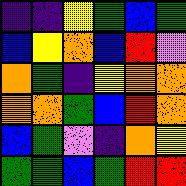[["indigo", "indigo", "yellow", "green", "blue", "green"], ["blue", "yellow", "orange", "blue", "red", "violet"], ["orange", "green", "indigo", "yellow", "orange", "orange"], ["orange", "orange", "green", "blue", "red", "orange"], ["blue", "green", "violet", "indigo", "orange", "yellow"], ["green", "green", "blue", "green", "red", "red"]]